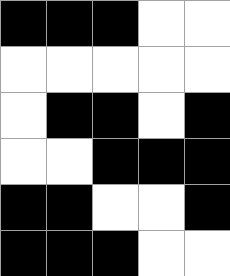[["black", "black", "black", "white", "white"], ["white", "white", "white", "white", "white"], ["white", "black", "black", "white", "black"], ["white", "white", "black", "black", "black"], ["black", "black", "white", "white", "black"], ["black", "black", "black", "white", "white"]]